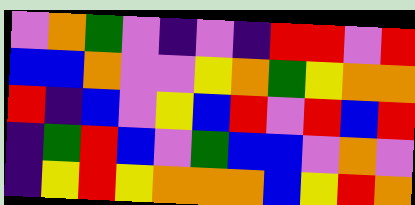[["violet", "orange", "green", "violet", "indigo", "violet", "indigo", "red", "red", "violet", "red"], ["blue", "blue", "orange", "violet", "violet", "yellow", "orange", "green", "yellow", "orange", "orange"], ["red", "indigo", "blue", "violet", "yellow", "blue", "red", "violet", "red", "blue", "red"], ["indigo", "green", "red", "blue", "violet", "green", "blue", "blue", "violet", "orange", "violet"], ["indigo", "yellow", "red", "yellow", "orange", "orange", "orange", "blue", "yellow", "red", "orange"]]